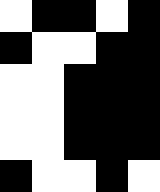[["white", "black", "black", "white", "black"], ["black", "white", "white", "black", "black"], ["white", "white", "black", "black", "black"], ["white", "white", "black", "black", "black"], ["white", "white", "black", "black", "black"], ["black", "white", "white", "black", "white"]]